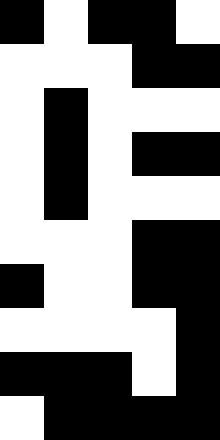[["black", "white", "black", "black", "white"], ["white", "white", "white", "black", "black"], ["white", "black", "white", "white", "white"], ["white", "black", "white", "black", "black"], ["white", "black", "white", "white", "white"], ["white", "white", "white", "black", "black"], ["black", "white", "white", "black", "black"], ["white", "white", "white", "white", "black"], ["black", "black", "black", "white", "black"], ["white", "black", "black", "black", "black"]]